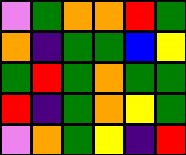[["violet", "green", "orange", "orange", "red", "green"], ["orange", "indigo", "green", "green", "blue", "yellow"], ["green", "red", "green", "orange", "green", "green"], ["red", "indigo", "green", "orange", "yellow", "green"], ["violet", "orange", "green", "yellow", "indigo", "red"]]